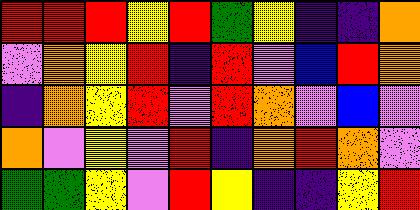[["red", "red", "red", "yellow", "red", "green", "yellow", "indigo", "indigo", "orange"], ["violet", "orange", "yellow", "red", "indigo", "red", "violet", "blue", "red", "orange"], ["indigo", "orange", "yellow", "red", "violet", "red", "orange", "violet", "blue", "violet"], ["orange", "violet", "yellow", "violet", "red", "indigo", "orange", "red", "orange", "violet"], ["green", "green", "yellow", "violet", "red", "yellow", "indigo", "indigo", "yellow", "red"]]